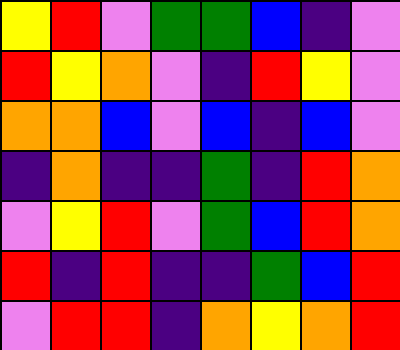[["yellow", "red", "violet", "green", "green", "blue", "indigo", "violet"], ["red", "yellow", "orange", "violet", "indigo", "red", "yellow", "violet"], ["orange", "orange", "blue", "violet", "blue", "indigo", "blue", "violet"], ["indigo", "orange", "indigo", "indigo", "green", "indigo", "red", "orange"], ["violet", "yellow", "red", "violet", "green", "blue", "red", "orange"], ["red", "indigo", "red", "indigo", "indigo", "green", "blue", "red"], ["violet", "red", "red", "indigo", "orange", "yellow", "orange", "red"]]